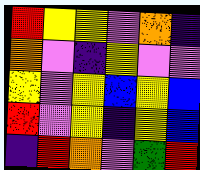[["red", "yellow", "yellow", "violet", "orange", "indigo"], ["orange", "violet", "indigo", "yellow", "violet", "violet"], ["yellow", "violet", "yellow", "blue", "yellow", "blue"], ["red", "violet", "yellow", "indigo", "yellow", "blue"], ["indigo", "red", "orange", "violet", "green", "red"]]